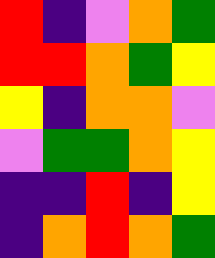[["red", "indigo", "violet", "orange", "green"], ["red", "red", "orange", "green", "yellow"], ["yellow", "indigo", "orange", "orange", "violet"], ["violet", "green", "green", "orange", "yellow"], ["indigo", "indigo", "red", "indigo", "yellow"], ["indigo", "orange", "red", "orange", "green"]]